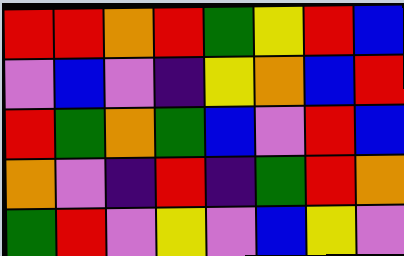[["red", "red", "orange", "red", "green", "yellow", "red", "blue"], ["violet", "blue", "violet", "indigo", "yellow", "orange", "blue", "red"], ["red", "green", "orange", "green", "blue", "violet", "red", "blue"], ["orange", "violet", "indigo", "red", "indigo", "green", "red", "orange"], ["green", "red", "violet", "yellow", "violet", "blue", "yellow", "violet"]]